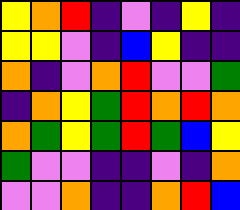[["yellow", "orange", "red", "indigo", "violet", "indigo", "yellow", "indigo"], ["yellow", "yellow", "violet", "indigo", "blue", "yellow", "indigo", "indigo"], ["orange", "indigo", "violet", "orange", "red", "violet", "violet", "green"], ["indigo", "orange", "yellow", "green", "red", "orange", "red", "orange"], ["orange", "green", "yellow", "green", "red", "green", "blue", "yellow"], ["green", "violet", "violet", "indigo", "indigo", "violet", "indigo", "orange"], ["violet", "violet", "orange", "indigo", "indigo", "orange", "red", "blue"]]